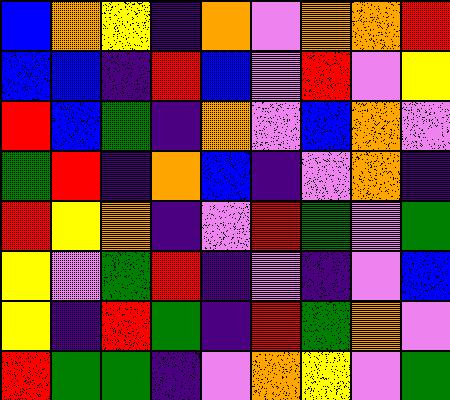[["blue", "orange", "yellow", "indigo", "orange", "violet", "orange", "orange", "red"], ["blue", "blue", "indigo", "red", "blue", "violet", "red", "violet", "yellow"], ["red", "blue", "green", "indigo", "orange", "violet", "blue", "orange", "violet"], ["green", "red", "indigo", "orange", "blue", "indigo", "violet", "orange", "indigo"], ["red", "yellow", "orange", "indigo", "violet", "red", "green", "violet", "green"], ["yellow", "violet", "green", "red", "indigo", "violet", "indigo", "violet", "blue"], ["yellow", "indigo", "red", "green", "indigo", "red", "green", "orange", "violet"], ["red", "green", "green", "indigo", "violet", "orange", "yellow", "violet", "green"]]